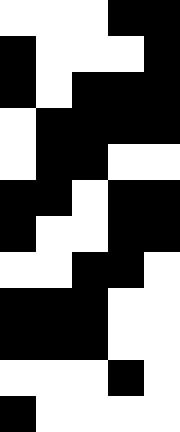[["white", "white", "white", "black", "black"], ["black", "white", "white", "white", "black"], ["black", "white", "black", "black", "black"], ["white", "black", "black", "black", "black"], ["white", "black", "black", "white", "white"], ["black", "black", "white", "black", "black"], ["black", "white", "white", "black", "black"], ["white", "white", "black", "black", "white"], ["black", "black", "black", "white", "white"], ["black", "black", "black", "white", "white"], ["white", "white", "white", "black", "white"], ["black", "white", "white", "white", "white"]]